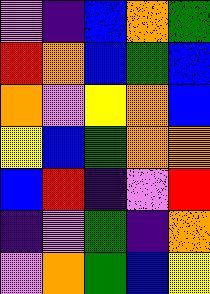[["violet", "indigo", "blue", "orange", "green"], ["red", "orange", "blue", "green", "blue"], ["orange", "violet", "yellow", "orange", "blue"], ["yellow", "blue", "green", "orange", "orange"], ["blue", "red", "indigo", "violet", "red"], ["indigo", "violet", "green", "indigo", "orange"], ["violet", "orange", "green", "blue", "yellow"]]